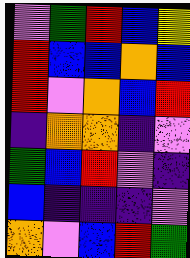[["violet", "green", "red", "blue", "yellow"], ["red", "blue", "blue", "orange", "blue"], ["red", "violet", "orange", "blue", "red"], ["indigo", "orange", "orange", "indigo", "violet"], ["green", "blue", "red", "violet", "indigo"], ["blue", "indigo", "indigo", "indigo", "violet"], ["orange", "violet", "blue", "red", "green"]]